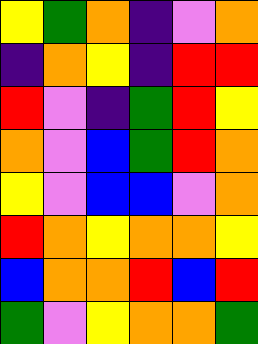[["yellow", "green", "orange", "indigo", "violet", "orange"], ["indigo", "orange", "yellow", "indigo", "red", "red"], ["red", "violet", "indigo", "green", "red", "yellow"], ["orange", "violet", "blue", "green", "red", "orange"], ["yellow", "violet", "blue", "blue", "violet", "orange"], ["red", "orange", "yellow", "orange", "orange", "yellow"], ["blue", "orange", "orange", "red", "blue", "red"], ["green", "violet", "yellow", "orange", "orange", "green"]]